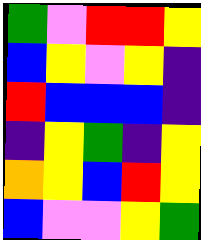[["green", "violet", "red", "red", "yellow"], ["blue", "yellow", "violet", "yellow", "indigo"], ["red", "blue", "blue", "blue", "indigo"], ["indigo", "yellow", "green", "indigo", "yellow"], ["orange", "yellow", "blue", "red", "yellow"], ["blue", "violet", "violet", "yellow", "green"]]